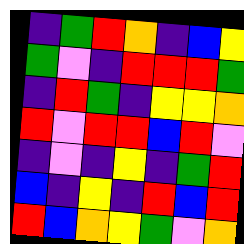[["indigo", "green", "red", "orange", "indigo", "blue", "yellow"], ["green", "violet", "indigo", "red", "red", "red", "green"], ["indigo", "red", "green", "indigo", "yellow", "yellow", "orange"], ["red", "violet", "red", "red", "blue", "red", "violet"], ["indigo", "violet", "indigo", "yellow", "indigo", "green", "red"], ["blue", "indigo", "yellow", "indigo", "red", "blue", "red"], ["red", "blue", "orange", "yellow", "green", "violet", "orange"]]